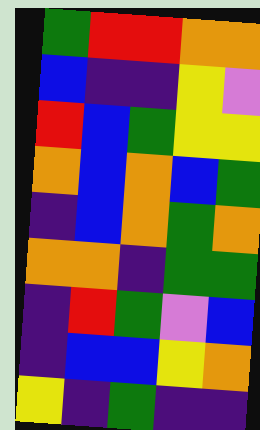[["green", "red", "red", "orange", "orange"], ["blue", "indigo", "indigo", "yellow", "violet"], ["red", "blue", "green", "yellow", "yellow"], ["orange", "blue", "orange", "blue", "green"], ["indigo", "blue", "orange", "green", "orange"], ["orange", "orange", "indigo", "green", "green"], ["indigo", "red", "green", "violet", "blue"], ["indigo", "blue", "blue", "yellow", "orange"], ["yellow", "indigo", "green", "indigo", "indigo"]]